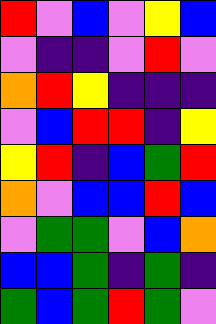[["red", "violet", "blue", "violet", "yellow", "blue"], ["violet", "indigo", "indigo", "violet", "red", "violet"], ["orange", "red", "yellow", "indigo", "indigo", "indigo"], ["violet", "blue", "red", "red", "indigo", "yellow"], ["yellow", "red", "indigo", "blue", "green", "red"], ["orange", "violet", "blue", "blue", "red", "blue"], ["violet", "green", "green", "violet", "blue", "orange"], ["blue", "blue", "green", "indigo", "green", "indigo"], ["green", "blue", "green", "red", "green", "violet"]]